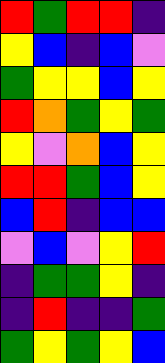[["red", "green", "red", "red", "indigo"], ["yellow", "blue", "indigo", "blue", "violet"], ["green", "yellow", "yellow", "blue", "yellow"], ["red", "orange", "green", "yellow", "green"], ["yellow", "violet", "orange", "blue", "yellow"], ["red", "red", "green", "blue", "yellow"], ["blue", "red", "indigo", "blue", "blue"], ["violet", "blue", "violet", "yellow", "red"], ["indigo", "green", "green", "yellow", "indigo"], ["indigo", "red", "indigo", "indigo", "green"], ["green", "yellow", "green", "yellow", "blue"]]